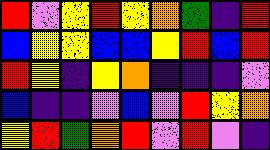[["red", "violet", "yellow", "red", "yellow", "orange", "green", "indigo", "red"], ["blue", "yellow", "yellow", "blue", "blue", "yellow", "red", "blue", "red"], ["red", "yellow", "indigo", "yellow", "orange", "indigo", "indigo", "indigo", "violet"], ["blue", "indigo", "indigo", "violet", "blue", "violet", "red", "yellow", "orange"], ["yellow", "red", "green", "orange", "red", "violet", "red", "violet", "indigo"]]